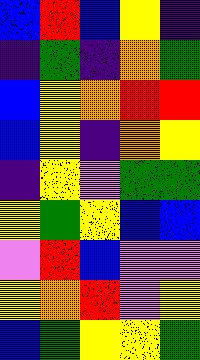[["blue", "red", "blue", "yellow", "indigo"], ["indigo", "green", "indigo", "orange", "green"], ["blue", "yellow", "orange", "red", "red"], ["blue", "yellow", "indigo", "orange", "yellow"], ["indigo", "yellow", "violet", "green", "green"], ["yellow", "green", "yellow", "blue", "blue"], ["violet", "red", "blue", "violet", "violet"], ["yellow", "orange", "red", "violet", "yellow"], ["blue", "green", "yellow", "yellow", "green"]]